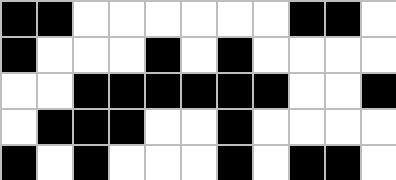[["black", "black", "white", "white", "white", "white", "white", "white", "black", "black", "white"], ["black", "white", "white", "white", "black", "white", "black", "white", "white", "white", "white"], ["white", "white", "black", "black", "black", "black", "black", "black", "white", "white", "black"], ["white", "black", "black", "black", "white", "white", "black", "white", "white", "white", "white"], ["black", "white", "black", "white", "white", "white", "black", "white", "black", "black", "white"]]